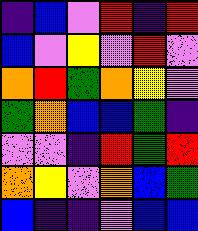[["indigo", "blue", "violet", "red", "indigo", "red"], ["blue", "violet", "yellow", "violet", "red", "violet"], ["orange", "red", "green", "orange", "yellow", "violet"], ["green", "orange", "blue", "blue", "green", "indigo"], ["violet", "violet", "indigo", "red", "green", "red"], ["orange", "yellow", "violet", "orange", "blue", "green"], ["blue", "indigo", "indigo", "violet", "blue", "blue"]]